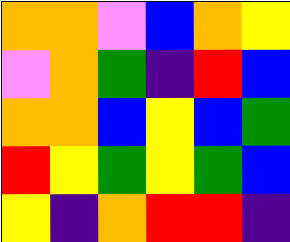[["orange", "orange", "violet", "blue", "orange", "yellow"], ["violet", "orange", "green", "indigo", "red", "blue"], ["orange", "orange", "blue", "yellow", "blue", "green"], ["red", "yellow", "green", "yellow", "green", "blue"], ["yellow", "indigo", "orange", "red", "red", "indigo"]]